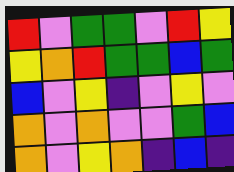[["red", "violet", "green", "green", "violet", "red", "yellow"], ["yellow", "orange", "red", "green", "green", "blue", "green"], ["blue", "violet", "yellow", "indigo", "violet", "yellow", "violet"], ["orange", "violet", "orange", "violet", "violet", "green", "blue"], ["orange", "violet", "yellow", "orange", "indigo", "blue", "indigo"]]